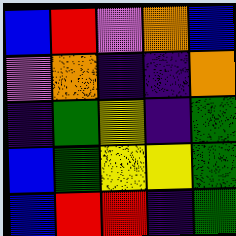[["blue", "red", "violet", "orange", "blue"], ["violet", "orange", "indigo", "indigo", "orange"], ["indigo", "green", "yellow", "indigo", "green"], ["blue", "green", "yellow", "yellow", "green"], ["blue", "red", "red", "indigo", "green"]]